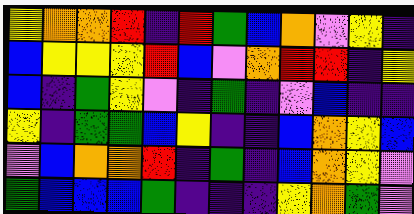[["yellow", "orange", "orange", "red", "indigo", "red", "green", "blue", "orange", "violet", "yellow", "indigo"], ["blue", "yellow", "yellow", "yellow", "red", "blue", "violet", "orange", "red", "red", "indigo", "yellow"], ["blue", "indigo", "green", "yellow", "violet", "indigo", "green", "indigo", "violet", "blue", "indigo", "indigo"], ["yellow", "indigo", "green", "green", "blue", "yellow", "indigo", "indigo", "blue", "orange", "yellow", "blue"], ["violet", "blue", "orange", "orange", "red", "indigo", "green", "indigo", "blue", "orange", "yellow", "violet"], ["green", "blue", "blue", "blue", "green", "indigo", "indigo", "indigo", "yellow", "orange", "green", "violet"]]